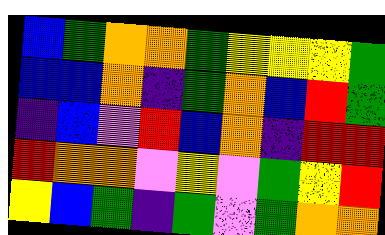[["blue", "green", "orange", "orange", "green", "yellow", "yellow", "yellow", "green"], ["blue", "blue", "orange", "indigo", "green", "orange", "blue", "red", "green"], ["indigo", "blue", "violet", "red", "blue", "orange", "indigo", "red", "red"], ["red", "orange", "orange", "violet", "yellow", "violet", "green", "yellow", "red"], ["yellow", "blue", "green", "indigo", "green", "violet", "green", "orange", "orange"]]